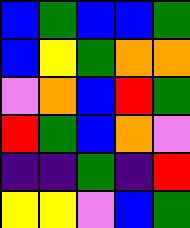[["blue", "green", "blue", "blue", "green"], ["blue", "yellow", "green", "orange", "orange"], ["violet", "orange", "blue", "red", "green"], ["red", "green", "blue", "orange", "violet"], ["indigo", "indigo", "green", "indigo", "red"], ["yellow", "yellow", "violet", "blue", "green"]]